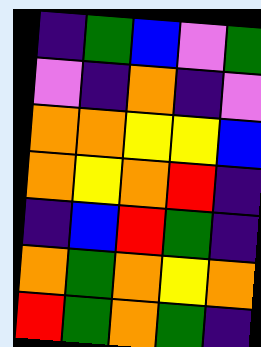[["indigo", "green", "blue", "violet", "green"], ["violet", "indigo", "orange", "indigo", "violet"], ["orange", "orange", "yellow", "yellow", "blue"], ["orange", "yellow", "orange", "red", "indigo"], ["indigo", "blue", "red", "green", "indigo"], ["orange", "green", "orange", "yellow", "orange"], ["red", "green", "orange", "green", "indigo"]]